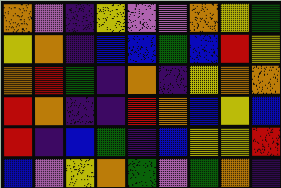[["orange", "violet", "indigo", "yellow", "violet", "violet", "orange", "yellow", "green"], ["yellow", "orange", "indigo", "blue", "blue", "green", "blue", "red", "yellow"], ["orange", "red", "green", "indigo", "orange", "indigo", "yellow", "orange", "orange"], ["red", "orange", "indigo", "indigo", "red", "orange", "blue", "yellow", "blue"], ["red", "indigo", "blue", "green", "indigo", "blue", "yellow", "yellow", "red"], ["blue", "violet", "yellow", "orange", "green", "violet", "green", "orange", "indigo"]]